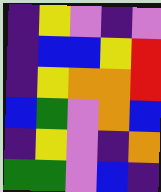[["indigo", "yellow", "violet", "indigo", "violet"], ["indigo", "blue", "blue", "yellow", "red"], ["indigo", "yellow", "orange", "orange", "red"], ["blue", "green", "violet", "orange", "blue"], ["indigo", "yellow", "violet", "indigo", "orange"], ["green", "green", "violet", "blue", "indigo"]]